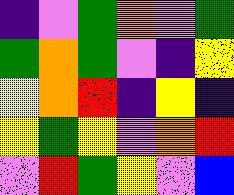[["indigo", "violet", "green", "orange", "violet", "green"], ["green", "orange", "green", "violet", "indigo", "yellow"], ["yellow", "orange", "red", "indigo", "yellow", "indigo"], ["yellow", "green", "yellow", "violet", "orange", "red"], ["violet", "red", "green", "yellow", "violet", "blue"]]